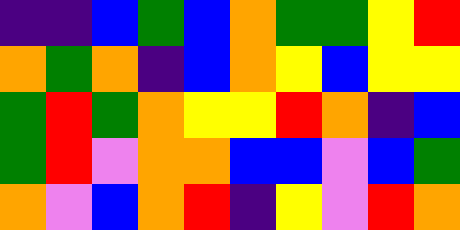[["indigo", "indigo", "blue", "green", "blue", "orange", "green", "green", "yellow", "red"], ["orange", "green", "orange", "indigo", "blue", "orange", "yellow", "blue", "yellow", "yellow"], ["green", "red", "green", "orange", "yellow", "yellow", "red", "orange", "indigo", "blue"], ["green", "red", "violet", "orange", "orange", "blue", "blue", "violet", "blue", "green"], ["orange", "violet", "blue", "orange", "red", "indigo", "yellow", "violet", "red", "orange"]]